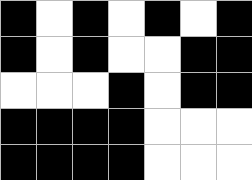[["black", "white", "black", "white", "black", "white", "black"], ["black", "white", "black", "white", "white", "black", "black"], ["white", "white", "white", "black", "white", "black", "black"], ["black", "black", "black", "black", "white", "white", "white"], ["black", "black", "black", "black", "white", "white", "white"]]